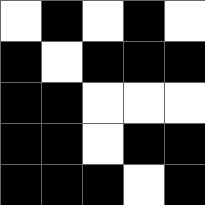[["white", "black", "white", "black", "white"], ["black", "white", "black", "black", "black"], ["black", "black", "white", "white", "white"], ["black", "black", "white", "black", "black"], ["black", "black", "black", "white", "black"]]